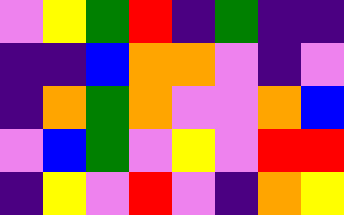[["violet", "yellow", "green", "red", "indigo", "green", "indigo", "indigo"], ["indigo", "indigo", "blue", "orange", "orange", "violet", "indigo", "violet"], ["indigo", "orange", "green", "orange", "violet", "violet", "orange", "blue"], ["violet", "blue", "green", "violet", "yellow", "violet", "red", "red"], ["indigo", "yellow", "violet", "red", "violet", "indigo", "orange", "yellow"]]